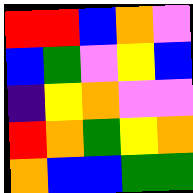[["red", "red", "blue", "orange", "violet"], ["blue", "green", "violet", "yellow", "blue"], ["indigo", "yellow", "orange", "violet", "violet"], ["red", "orange", "green", "yellow", "orange"], ["orange", "blue", "blue", "green", "green"]]